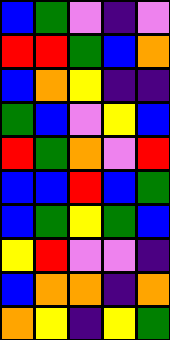[["blue", "green", "violet", "indigo", "violet"], ["red", "red", "green", "blue", "orange"], ["blue", "orange", "yellow", "indigo", "indigo"], ["green", "blue", "violet", "yellow", "blue"], ["red", "green", "orange", "violet", "red"], ["blue", "blue", "red", "blue", "green"], ["blue", "green", "yellow", "green", "blue"], ["yellow", "red", "violet", "violet", "indigo"], ["blue", "orange", "orange", "indigo", "orange"], ["orange", "yellow", "indigo", "yellow", "green"]]